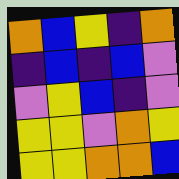[["orange", "blue", "yellow", "indigo", "orange"], ["indigo", "blue", "indigo", "blue", "violet"], ["violet", "yellow", "blue", "indigo", "violet"], ["yellow", "yellow", "violet", "orange", "yellow"], ["yellow", "yellow", "orange", "orange", "blue"]]